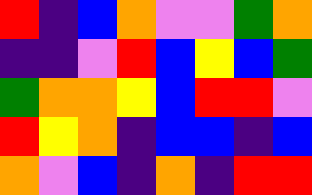[["red", "indigo", "blue", "orange", "violet", "violet", "green", "orange"], ["indigo", "indigo", "violet", "red", "blue", "yellow", "blue", "green"], ["green", "orange", "orange", "yellow", "blue", "red", "red", "violet"], ["red", "yellow", "orange", "indigo", "blue", "blue", "indigo", "blue"], ["orange", "violet", "blue", "indigo", "orange", "indigo", "red", "red"]]